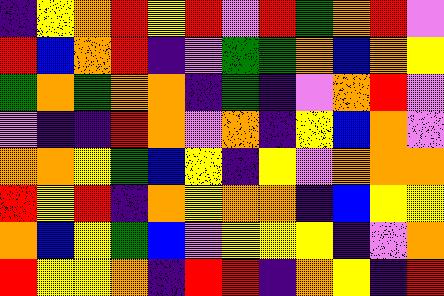[["indigo", "yellow", "orange", "red", "yellow", "red", "violet", "red", "green", "orange", "red", "violet"], ["red", "blue", "orange", "red", "indigo", "violet", "green", "green", "orange", "blue", "orange", "yellow"], ["green", "orange", "green", "orange", "orange", "indigo", "green", "indigo", "violet", "orange", "red", "violet"], ["violet", "indigo", "indigo", "red", "orange", "violet", "orange", "indigo", "yellow", "blue", "orange", "violet"], ["orange", "orange", "yellow", "green", "blue", "yellow", "indigo", "yellow", "violet", "orange", "orange", "orange"], ["red", "yellow", "red", "indigo", "orange", "yellow", "orange", "orange", "indigo", "blue", "yellow", "yellow"], ["orange", "blue", "yellow", "green", "blue", "violet", "yellow", "yellow", "yellow", "indigo", "violet", "orange"], ["red", "yellow", "yellow", "orange", "indigo", "red", "red", "indigo", "orange", "yellow", "indigo", "red"]]